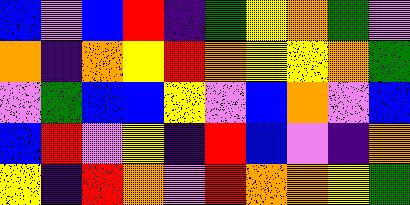[["blue", "violet", "blue", "red", "indigo", "green", "yellow", "orange", "green", "violet"], ["orange", "indigo", "orange", "yellow", "red", "orange", "yellow", "yellow", "orange", "green"], ["violet", "green", "blue", "blue", "yellow", "violet", "blue", "orange", "violet", "blue"], ["blue", "red", "violet", "yellow", "indigo", "red", "blue", "violet", "indigo", "orange"], ["yellow", "indigo", "red", "orange", "violet", "red", "orange", "orange", "yellow", "green"]]